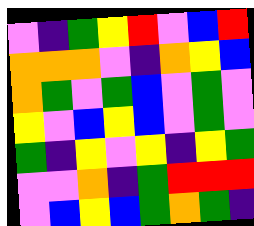[["violet", "indigo", "green", "yellow", "red", "violet", "blue", "red"], ["orange", "orange", "orange", "violet", "indigo", "orange", "yellow", "blue"], ["orange", "green", "violet", "green", "blue", "violet", "green", "violet"], ["yellow", "violet", "blue", "yellow", "blue", "violet", "green", "violet"], ["green", "indigo", "yellow", "violet", "yellow", "indigo", "yellow", "green"], ["violet", "violet", "orange", "indigo", "green", "red", "red", "red"], ["violet", "blue", "yellow", "blue", "green", "orange", "green", "indigo"]]